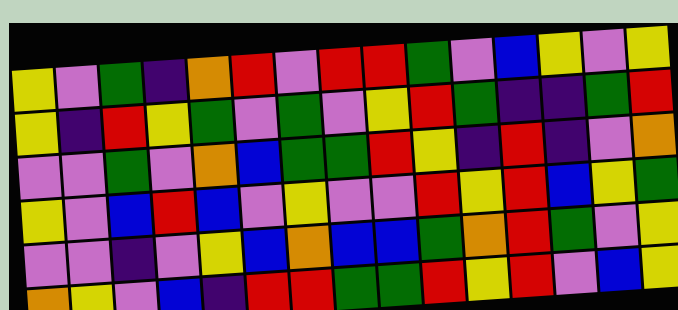[["yellow", "violet", "green", "indigo", "orange", "red", "violet", "red", "red", "green", "violet", "blue", "yellow", "violet", "yellow"], ["yellow", "indigo", "red", "yellow", "green", "violet", "green", "violet", "yellow", "red", "green", "indigo", "indigo", "green", "red"], ["violet", "violet", "green", "violet", "orange", "blue", "green", "green", "red", "yellow", "indigo", "red", "indigo", "violet", "orange"], ["yellow", "violet", "blue", "red", "blue", "violet", "yellow", "violet", "violet", "red", "yellow", "red", "blue", "yellow", "green"], ["violet", "violet", "indigo", "violet", "yellow", "blue", "orange", "blue", "blue", "green", "orange", "red", "green", "violet", "yellow"], ["orange", "yellow", "violet", "blue", "indigo", "red", "red", "green", "green", "red", "yellow", "red", "violet", "blue", "yellow"]]